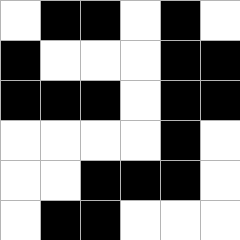[["white", "black", "black", "white", "black", "white"], ["black", "white", "white", "white", "black", "black"], ["black", "black", "black", "white", "black", "black"], ["white", "white", "white", "white", "black", "white"], ["white", "white", "black", "black", "black", "white"], ["white", "black", "black", "white", "white", "white"]]